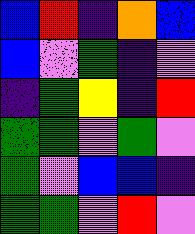[["blue", "red", "indigo", "orange", "blue"], ["blue", "violet", "green", "indigo", "violet"], ["indigo", "green", "yellow", "indigo", "red"], ["green", "green", "violet", "green", "violet"], ["green", "violet", "blue", "blue", "indigo"], ["green", "green", "violet", "red", "violet"]]